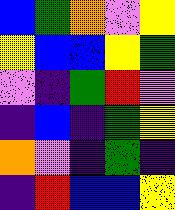[["blue", "green", "orange", "violet", "yellow"], ["yellow", "blue", "blue", "yellow", "green"], ["violet", "indigo", "green", "red", "violet"], ["indigo", "blue", "indigo", "green", "yellow"], ["orange", "violet", "indigo", "green", "indigo"], ["indigo", "red", "blue", "blue", "yellow"]]